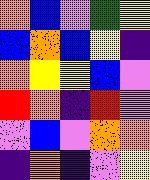[["orange", "blue", "violet", "green", "yellow"], ["blue", "orange", "blue", "yellow", "indigo"], ["orange", "yellow", "yellow", "blue", "violet"], ["red", "orange", "indigo", "red", "violet"], ["violet", "blue", "violet", "orange", "orange"], ["indigo", "orange", "indigo", "violet", "yellow"]]